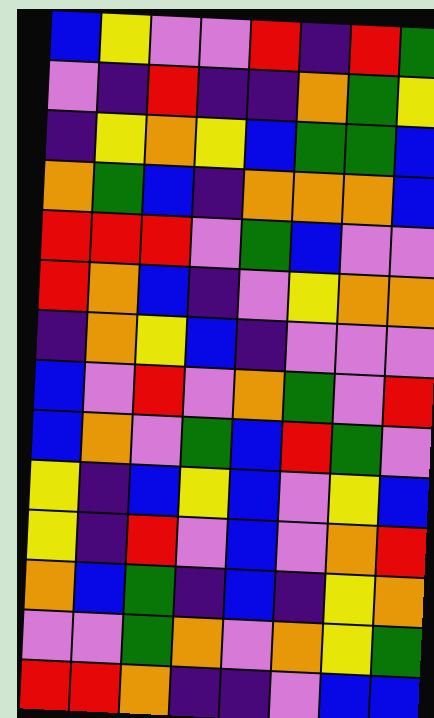[["blue", "yellow", "violet", "violet", "red", "indigo", "red", "green"], ["violet", "indigo", "red", "indigo", "indigo", "orange", "green", "yellow"], ["indigo", "yellow", "orange", "yellow", "blue", "green", "green", "blue"], ["orange", "green", "blue", "indigo", "orange", "orange", "orange", "blue"], ["red", "red", "red", "violet", "green", "blue", "violet", "violet"], ["red", "orange", "blue", "indigo", "violet", "yellow", "orange", "orange"], ["indigo", "orange", "yellow", "blue", "indigo", "violet", "violet", "violet"], ["blue", "violet", "red", "violet", "orange", "green", "violet", "red"], ["blue", "orange", "violet", "green", "blue", "red", "green", "violet"], ["yellow", "indigo", "blue", "yellow", "blue", "violet", "yellow", "blue"], ["yellow", "indigo", "red", "violet", "blue", "violet", "orange", "red"], ["orange", "blue", "green", "indigo", "blue", "indigo", "yellow", "orange"], ["violet", "violet", "green", "orange", "violet", "orange", "yellow", "green"], ["red", "red", "orange", "indigo", "indigo", "violet", "blue", "blue"]]